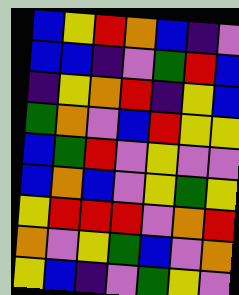[["blue", "yellow", "red", "orange", "blue", "indigo", "violet"], ["blue", "blue", "indigo", "violet", "green", "red", "blue"], ["indigo", "yellow", "orange", "red", "indigo", "yellow", "blue"], ["green", "orange", "violet", "blue", "red", "yellow", "yellow"], ["blue", "green", "red", "violet", "yellow", "violet", "violet"], ["blue", "orange", "blue", "violet", "yellow", "green", "yellow"], ["yellow", "red", "red", "red", "violet", "orange", "red"], ["orange", "violet", "yellow", "green", "blue", "violet", "orange"], ["yellow", "blue", "indigo", "violet", "green", "yellow", "violet"]]